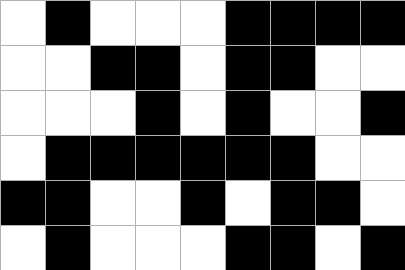[["white", "black", "white", "white", "white", "black", "black", "black", "black"], ["white", "white", "black", "black", "white", "black", "black", "white", "white"], ["white", "white", "white", "black", "white", "black", "white", "white", "black"], ["white", "black", "black", "black", "black", "black", "black", "white", "white"], ["black", "black", "white", "white", "black", "white", "black", "black", "white"], ["white", "black", "white", "white", "white", "black", "black", "white", "black"]]